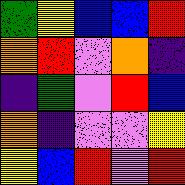[["green", "yellow", "blue", "blue", "red"], ["orange", "red", "violet", "orange", "indigo"], ["indigo", "green", "violet", "red", "blue"], ["orange", "indigo", "violet", "violet", "yellow"], ["yellow", "blue", "red", "violet", "red"]]